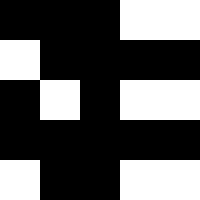[["black", "black", "black", "white", "white"], ["white", "black", "black", "black", "black"], ["black", "white", "black", "white", "white"], ["black", "black", "black", "black", "black"], ["white", "black", "black", "white", "white"]]